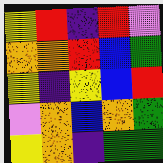[["yellow", "red", "indigo", "red", "violet"], ["orange", "orange", "red", "blue", "green"], ["yellow", "indigo", "yellow", "blue", "red"], ["violet", "orange", "blue", "orange", "green"], ["yellow", "orange", "indigo", "green", "green"]]